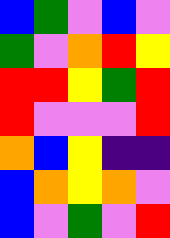[["blue", "green", "violet", "blue", "violet"], ["green", "violet", "orange", "red", "yellow"], ["red", "red", "yellow", "green", "red"], ["red", "violet", "violet", "violet", "red"], ["orange", "blue", "yellow", "indigo", "indigo"], ["blue", "orange", "yellow", "orange", "violet"], ["blue", "violet", "green", "violet", "red"]]